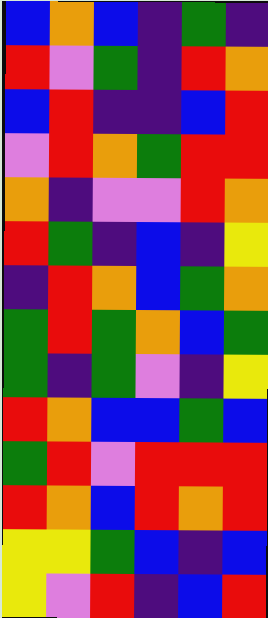[["blue", "orange", "blue", "indigo", "green", "indigo"], ["red", "violet", "green", "indigo", "red", "orange"], ["blue", "red", "indigo", "indigo", "blue", "red"], ["violet", "red", "orange", "green", "red", "red"], ["orange", "indigo", "violet", "violet", "red", "orange"], ["red", "green", "indigo", "blue", "indigo", "yellow"], ["indigo", "red", "orange", "blue", "green", "orange"], ["green", "red", "green", "orange", "blue", "green"], ["green", "indigo", "green", "violet", "indigo", "yellow"], ["red", "orange", "blue", "blue", "green", "blue"], ["green", "red", "violet", "red", "red", "red"], ["red", "orange", "blue", "red", "orange", "red"], ["yellow", "yellow", "green", "blue", "indigo", "blue"], ["yellow", "violet", "red", "indigo", "blue", "red"]]